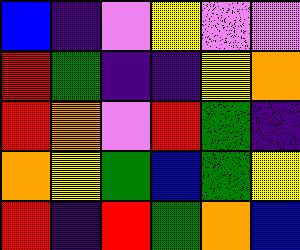[["blue", "indigo", "violet", "yellow", "violet", "violet"], ["red", "green", "indigo", "indigo", "yellow", "orange"], ["red", "orange", "violet", "red", "green", "indigo"], ["orange", "yellow", "green", "blue", "green", "yellow"], ["red", "indigo", "red", "green", "orange", "blue"]]